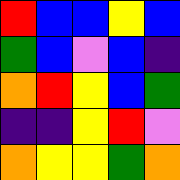[["red", "blue", "blue", "yellow", "blue"], ["green", "blue", "violet", "blue", "indigo"], ["orange", "red", "yellow", "blue", "green"], ["indigo", "indigo", "yellow", "red", "violet"], ["orange", "yellow", "yellow", "green", "orange"]]